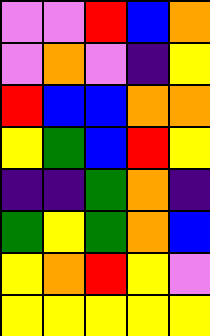[["violet", "violet", "red", "blue", "orange"], ["violet", "orange", "violet", "indigo", "yellow"], ["red", "blue", "blue", "orange", "orange"], ["yellow", "green", "blue", "red", "yellow"], ["indigo", "indigo", "green", "orange", "indigo"], ["green", "yellow", "green", "orange", "blue"], ["yellow", "orange", "red", "yellow", "violet"], ["yellow", "yellow", "yellow", "yellow", "yellow"]]